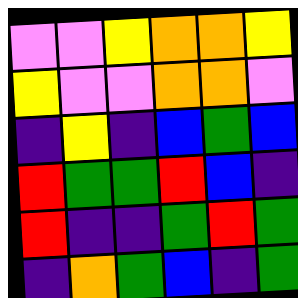[["violet", "violet", "yellow", "orange", "orange", "yellow"], ["yellow", "violet", "violet", "orange", "orange", "violet"], ["indigo", "yellow", "indigo", "blue", "green", "blue"], ["red", "green", "green", "red", "blue", "indigo"], ["red", "indigo", "indigo", "green", "red", "green"], ["indigo", "orange", "green", "blue", "indigo", "green"]]